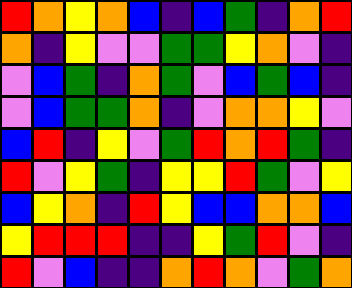[["red", "orange", "yellow", "orange", "blue", "indigo", "blue", "green", "indigo", "orange", "red"], ["orange", "indigo", "yellow", "violet", "violet", "green", "green", "yellow", "orange", "violet", "indigo"], ["violet", "blue", "green", "indigo", "orange", "green", "violet", "blue", "green", "blue", "indigo"], ["violet", "blue", "green", "green", "orange", "indigo", "violet", "orange", "orange", "yellow", "violet"], ["blue", "red", "indigo", "yellow", "violet", "green", "red", "orange", "red", "green", "indigo"], ["red", "violet", "yellow", "green", "indigo", "yellow", "yellow", "red", "green", "violet", "yellow"], ["blue", "yellow", "orange", "indigo", "red", "yellow", "blue", "blue", "orange", "orange", "blue"], ["yellow", "red", "red", "red", "indigo", "indigo", "yellow", "green", "red", "violet", "indigo"], ["red", "violet", "blue", "indigo", "indigo", "orange", "red", "orange", "violet", "green", "orange"]]